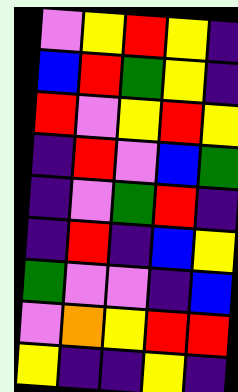[["violet", "yellow", "red", "yellow", "indigo"], ["blue", "red", "green", "yellow", "indigo"], ["red", "violet", "yellow", "red", "yellow"], ["indigo", "red", "violet", "blue", "green"], ["indigo", "violet", "green", "red", "indigo"], ["indigo", "red", "indigo", "blue", "yellow"], ["green", "violet", "violet", "indigo", "blue"], ["violet", "orange", "yellow", "red", "red"], ["yellow", "indigo", "indigo", "yellow", "indigo"]]